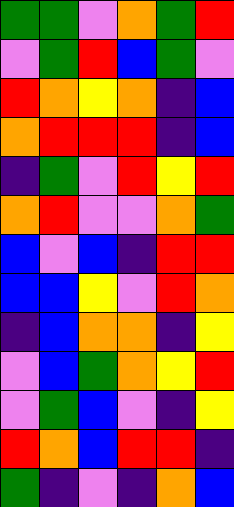[["green", "green", "violet", "orange", "green", "red"], ["violet", "green", "red", "blue", "green", "violet"], ["red", "orange", "yellow", "orange", "indigo", "blue"], ["orange", "red", "red", "red", "indigo", "blue"], ["indigo", "green", "violet", "red", "yellow", "red"], ["orange", "red", "violet", "violet", "orange", "green"], ["blue", "violet", "blue", "indigo", "red", "red"], ["blue", "blue", "yellow", "violet", "red", "orange"], ["indigo", "blue", "orange", "orange", "indigo", "yellow"], ["violet", "blue", "green", "orange", "yellow", "red"], ["violet", "green", "blue", "violet", "indigo", "yellow"], ["red", "orange", "blue", "red", "red", "indigo"], ["green", "indigo", "violet", "indigo", "orange", "blue"]]